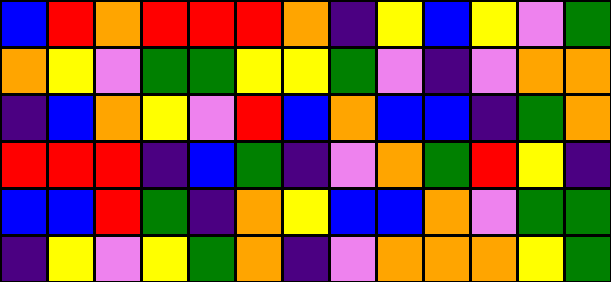[["blue", "red", "orange", "red", "red", "red", "orange", "indigo", "yellow", "blue", "yellow", "violet", "green"], ["orange", "yellow", "violet", "green", "green", "yellow", "yellow", "green", "violet", "indigo", "violet", "orange", "orange"], ["indigo", "blue", "orange", "yellow", "violet", "red", "blue", "orange", "blue", "blue", "indigo", "green", "orange"], ["red", "red", "red", "indigo", "blue", "green", "indigo", "violet", "orange", "green", "red", "yellow", "indigo"], ["blue", "blue", "red", "green", "indigo", "orange", "yellow", "blue", "blue", "orange", "violet", "green", "green"], ["indigo", "yellow", "violet", "yellow", "green", "orange", "indigo", "violet", "orange", "orange", "orange", "yellow", "green"]]